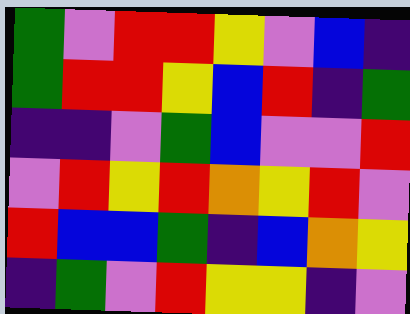[["green", "violet", "red", "red", "yellow", "violet", "blue", "indigo"], ["green", "red", "red", "yellow", "blue", "red", "indigo", "green"], ["indigo", "indigo", "violet", "green", "blue", "violet", "violet", "red"], ["violet", "red", "yellow", "red", "orange", "yellow", "red", "violet"], ["red", "blue", "blue", "green", "indigo", "blue", "orange", "yellow"], ["indigo", "green", "violet", "red", "yellow", "yellow", "indigo", "violet"]]